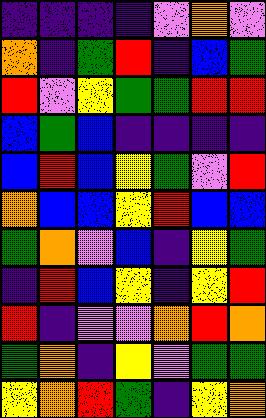[["indigo", "indigo", "indigo", "indigo", "violet", "orange", "violet"], ["orange", "indigo", "green", "red", "indigo", "blue", "green"], ["red", "violet", "yellow", "green", "green", "red", "red"], ["blue", "green", "blue", "indigo", "indigo", "indigo", "indigo"], ["blue", "red", "blue", "yellow", "green", "violet", "red"], ["orange", "blue", "blue", "yellow", "red", "blue", "blue"], ["green", "orange", "violet", "blue", "indigo", "yellow", "green"], ["indigo", "red", "blue", "yellow", "indigo", "yellow", "red"], ["red", "indigo", "violet", "violet", "orange", "red", "orange"], ["green", "orange", "indigo", "yellow", "violet", "green", "green"], ["yellow", "orange", "red", "green", "indigo", "yellow", "orange"]]